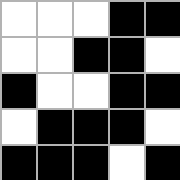[["white", "white", "white", "black", "black"], ["white", "white", "black", "black", "white"], ["black", "white", "white", "black", "black"], ["white", "black", "black", "black", "white"], ["black", "black", "black", "white", "black"]]